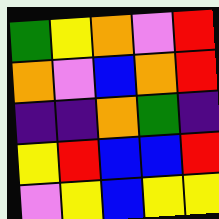[["green", "yellow", "orange", "violet", "red"], ["orange", "violet", "blue", "orange", "red"], ["indigo", "indigo", "orange", "green", "indigo"], ["yellow", "red", "blue", "blue", "red"], ["violet", "yellow", "blue", "yellow", "yellow"]]